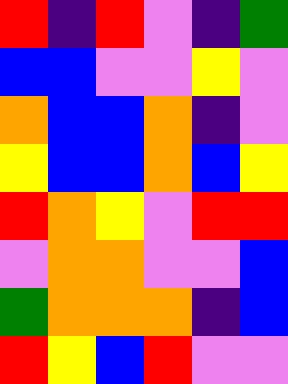[["red", "indigo", "red", "violet", "indigo", "green"], ["blue", "blue", "violet", "violet", "yellow", "violet"], ["orange", "blue", "blue", "orange", "indigo", "violet"], ["yellow", "blue", "blue", "orange", "blue", "yellow"], ["red", "orange", "yellow", "violet", "red", "red"], ["violet", "orange", "orange", "violet", "violet", "blue"], ["green", "orange", "orange", "orange", "indigo", "blue"], ["red", "yellow", "blue", "red", "violet", "violet"]]